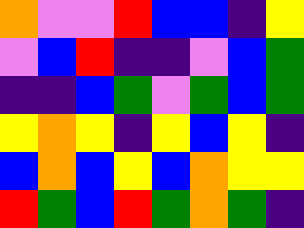[["orange", "violet", "violet", "red", "blue", "blue", "indigo", "yellow"], ["violet", "blue", "red", "indigo", "indigo", "violet", "blue", "green"], ["indigo", "indigo", "blue", "green", "violet", "green", "blue", "green"], ["yellow", "orange", "yellow", "indigo", "yellow", "blue", "yellow", "indigo"], ["blue", "orange", "blue", "yellow", "blue", "orange", "yellow", "yellow"], ["red", "green", "blue", "red", "green", "orange", "green", "indigo"]]